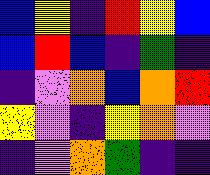[["blue", "yellow", "indigo", "red", "yellow", "blue"], ["blue", "red", "blue", "indigo", "green", "indigo"], ["indigo", "violet", "orange", "blue", "orange", "red"], ["yellow", "violet", "indigo", "yellow", "orange", "violet"], ["indigo", "violet", "orange", "green", "indigo", "indigo"]]